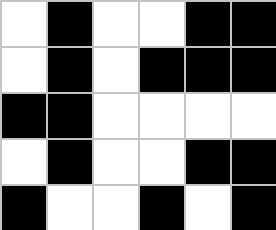[["white", "black", "white", "white", "black", "black"], ["white", "black", "white", "black", "black", "black"], ["black", "black", "white", "white", "white", "white"], ["white", "black", "white", "white", "black", "black"], ["black", "white", "white", "black", "white", "black"]]